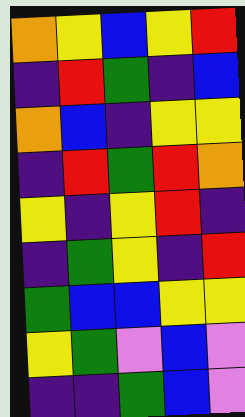[["orange", "yellow", "blue", "yellow", "red"], ["indigo", "red", "green", "indigo", "blue"], ["orange", "blue", "indigo", "yellow", "yellow"], ["indigo", "red", "green", "red", "orange"], ["yellow", "indigo", "yellow", "red", "indigo"], ["indigo", "green", "yellow", "indigo", "red"], ["green", "blue", "blue", "yellow", "yellow"], ["yellow", "green", "violet", "blue", "violet"], ["indigo", "indigo", "green", "blue", "violet"]]